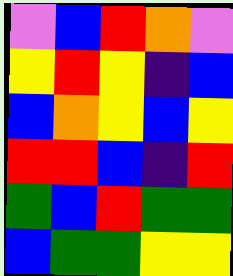[["violet", "blue", "red", "orange", "violet"], ["yellow", "red", "yellow", "indigo", "blue"], ["blue", "orange", "yellow", "blue", "yellow"], ["red", "red", "blue", "indigo", "red"], ["green", "blue", "red", "green", "green"], ["blue", "green", "green", "yellow", "yellow"]]